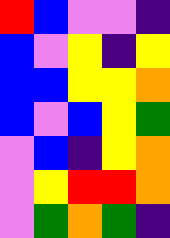[["red", "blue", "violet", "violet", "indigo"], ["blue", "violet", "yellow", "indigo", "yellow"], ["blue", "blue", "yellow", "yellow", "orange"], ["blue", "violet", "blue", "yellow", "green"], ["violet", "blue", "indigo", "yellow", "orange"], ["violet", "yellow", "red", "red", "orange"], ["violet", "green", "orange", "green", "indigo"]]